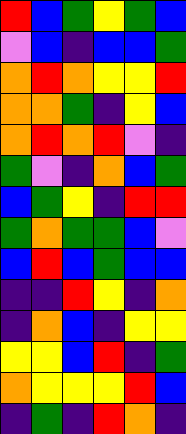[["red", "blue", "green", "yellow", "green", "blue"], ["violet", "blue", "indigo", "blue", "blue", "green"], ["orange", "red", "orange", "yellow", "yellow", "red"], ["orange", "orange", "green", "indigo", "yellow", "blue"], ["orange", "red", "orange", "red", "violet", "indigo"], ["green", "violet", "indigo", "orange", "blue", "green"], ["blue", "green", "yellow", "indigo", "red", "red"], ["green", "orange", "green", "green", "blue", "violet"], ["blue", "red", "blue", "green", "blue", "blue"], ["indigo", "indigo", "red", "yellow", "indigo", "orange"], ["indigo", "orange", "blue", "indigo", "yellow", "yellow"], ["yellow", "yellow", "blue", "red", "indigo", "green"], ["orange", "yellow", "yellow", "yellow", "red", "blue"], ["indigo", "green", "indigo", "red", "orange", "indigo"]]